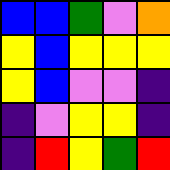[["blue", "blue", "green", "violet", "orange"], ["yellow", "blue", "yellow", "yellow", "yellow"], ["yellow", "blue", "violet", "violet", "indigo"], ["indigo", "violet", "yellow", "yellow", "indigo"], ["indigo", "red", "yellow", "green", "red"]]